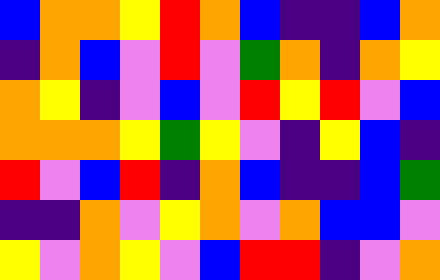[["blue", "orange", "orange", "yellow", "red", "orange", "blue", "indigo", "indigo", "blue", "orange"], ["indigo", "orange", "blue", "violet", "red", "violet", "green", "orange", "indigo", "orange", "yellow"], ["orange", "yellow", "indigo", "violet", "blue", "violet", "red", "yellow", "red", "violet", "blue"], ["orange", "orange", "orange", "yellow", "green", "yellow", "violet", "indigo", "yellow", "blue", "indigo"], ["red", "violet", "blue", "red", "indigo", "orange", "blue", "indigo", "indigo", "blue", "green"], ["indigo", "indigo", "orange", "violet", "yellow", "orange", "violet", "orange", "blue", "blue", "violet"], ["yellow", "violet", "orange", "yellow", "violet", "blue", "red", "red", "indigo", "violet", "orange"]]